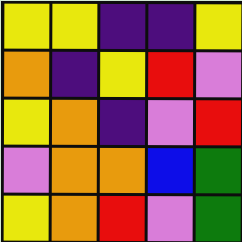[["yellow", "yellow", "indigo", "indigo", "yellow"], ["orange", "indigo", "yellow", "red", "violet"], ["yellow", "orange", "indigo", "violet", "red"], ["violet", "orange", "orange", "blue", "green"], ["yellow", "orange", "red", "violet", "green"]]